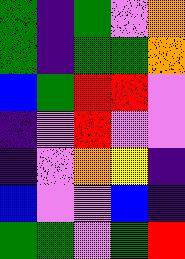[["green", "indigo", "green", "violet", "orange"], ["green", "indigo", "green", "green", "orange"], ["blue", "green", "red", "red", "violet"], ["indigo", "violet", "red", "violet", "violet"], ["indigo", "violet", "orange", "yellow", "indigo"], ["blue", "violet", "violet", "blue", "indigo"], ["green", "green", "violet", "green", "red"]]